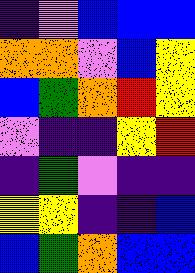[["indigo", "violet", "blue", "blue", "blue"], ["orange", "orange", "violet", "blue", "yellow"], ["blue", "green", "orange", "red", "yellow"], ["violet", "indigo", "indigo", "yellow", "red"], ["indigo", "green", "violet", "indigo", "indigo"], ["yellow", "yellow", "indigo", "indigo", "blue"], ["blue", "green", "orange", "blue", "blue"]]